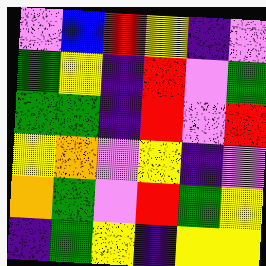[["violet", "blue", "red", "yellow", "indigo", "violet"], ["green", "yellow", "indigo", "red", "violet", "green"], ["green", "green", "indigo", "red", "violet", "red"], ["yellow", "orange", "violet", "yellow", "indigo", "violet"], ["orange", "green", "violet", "red", "green", "yellow"], ["indigo", "green", "yellow", "indigo", "yellow", "yellow"]]